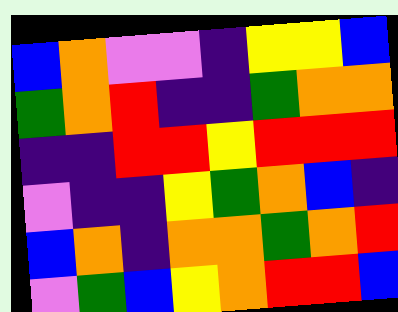[["blue", "orange", "violet", "violet", "indigo", "yellow", "yellow", "blue"], ["green", "orange", "red", "indigo", "indigo", "green", "orange", "orange"], ["indigo", "indigo", "red", "red", "yellow", "red", "red", "red"], ["violet", "indigo", "indigo", "yellow", "green", "orange", "blue", "indigo"], ["blue", "orange", "indigo", "orange", "orange", "green", "orange", "red"], ["violet", "green", "blue", "yellow", "orange", "red", "red", "blue"]]